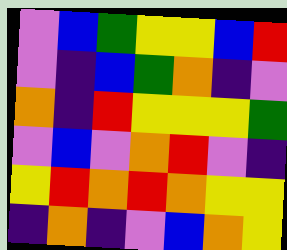[["violet", "blue", "green", "yellow", "yellow", "blue", "red"], ["violet", "indigo", "blue", "green", "orange", "indigo", "violet"], ["orange", "indigo", "red", "yellow", "yellow", "yellow", "green"], ["violet", "blue", "violet", "orange", "red", "violet", "indigo"], ["yellow", "red", "orange", "red", "orange", "yellow", "yellow"], ["indigo", "orange", "indigo", "violet", "blue", "orange", "yellow"]]